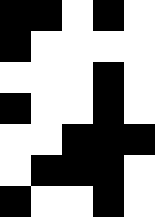[["black", "black", "white", "black", "white"], ["black", "white", "white", "white", "white"], ["white", "white", "white", "black", "white"], ["black", "white", "white", "black", "white"], ["white", "white", "black", "black", "black"], ["white", "black", "black", "black", "white"], ["black", "white", "white", "black", "white"]]